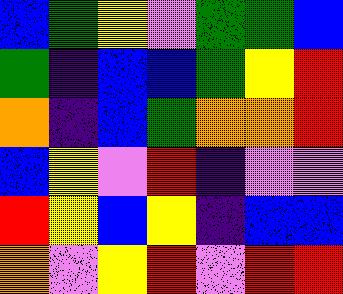[["blue", "green", "yellow", "violet", "green", "green", "blue"], ["green", "indigo", "blue", "blue", "green", "yellow", "red"], ["orange", "indigo", "blue", "green", "orange", "orange", "red"], ["blue", "yellow", "violet", "red", "indigo", "violet", "violet"], ["red", "yellow", "blue", "yellow", "indigo", "blue", "blue"], ["orange", "violet", "yellow", "red", "violet", "red", "red"]]